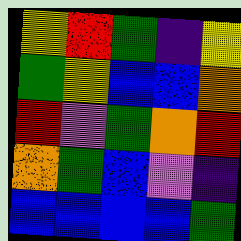[["yellow", "red", "green", "indigo", "yellow"], ["green", "yellow", "blue", "blue", "orange"], ["red", "violet", "green", "orange", "red"], ["orange", "green", "blue", "violet", "indigo"], ["blue", "blue", "blue", "blue", "green"]]